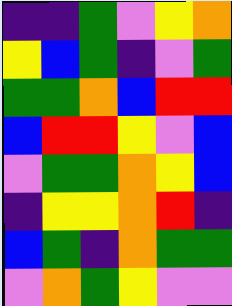[["indigo", "indigo", "green", "violet", "yellow", "orange"], ["yellow", "blue", "green", "indigo", "violet", "green"], ["green", "green", "orange", "blue", "red", "red"], ["blue", "red", "red", "yellow", "violet", "blue"], ["violet", "green", "green", "orange", "yellow", "blue"], ["indigo", "yellow", "yellow", "orange", "red", "indigo"], ["blue", "green", "indigo", "orange", "green", "green"], ["violet", "orange", "green", "yellow", "violet", "violet"]]